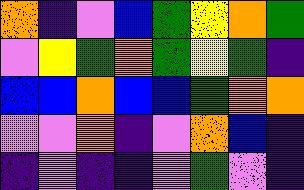[["orange", "indigo", "violet", "blue", "green", "yellow", "orange", "green"], ["violet", "yellow", "green", "orange", "green", "yellow", "green", "indigo"], ["blue", "blue", "orange", "blue", "blue", "green", "orange", "orange"], ["violet", "violet", "orange", "indigo", "violet", "orange", "blue", "indigo"], ["indigo", "violet", "indigo", "indigo", "violet", "green", "violet", "indigo"]]